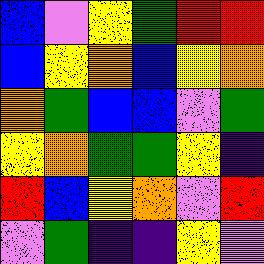[["blue", "violet", "yellow", "green", "red", "red"], ["blue", "yellow", "orange", "blue", "yellow", "orange"], ["orange", "green", "blue", "blue", "violet", "green"], ["yellow", "orange", "green", "green", "yellow", "indigo"], ["red", "blue", "yellow", "orange", "violet", "red"], ["violet", "green", "indigo", "indigo", "yellow", "violet"]]